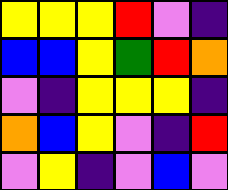[["yellow", "yellow", "yellow", "red", "violet", "indigo"], ["blue", "blue", "yellow", "green", "red", "orange"], ["violet", "indigo", "yellow", "yellow", "yellow", "indigo"], ["orange", "blue", "yellow", "violet", "indigo", "red"], ["violet", "yellow", "indigo", "violet", "blue", "violet"]]